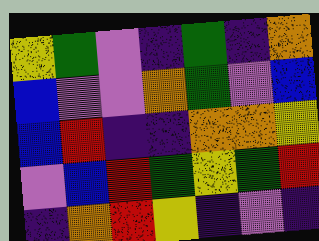[["yellow", "green", "violet", "indigo", "green", "indigo", "orange"], ["blue", "violet", "violet", "orange", "green", "violet", "blue"], ["blue", "red", "indigo", "indigo", "orange", "orange", "yellow"], ["violet", "blue", "red", "green", "yellow", "green", "red"], ["indigo", "orange", "red", "yellow", "indigo", "violet", "indigo"]]